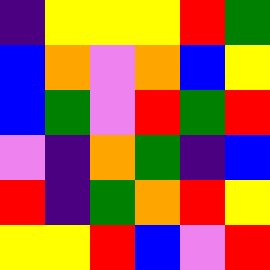[["indigo", "yellow", "yellow", "yellow", "red", "green"], ["blue", "orange", "violet", "orange", "blue", "yellow"], ["blue", "green", "violet", "red", "green", "red"], ["violet", "indigo", "orange", "green", "indigo", "blue"], ["red", "indigo", "green", "orange", "red", "yellow"], ["yellow", "yellow", "red", "blue", "violet", "red"]]